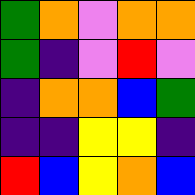[["green", "orange", "violet", "orange", "orange"], ["green", "indigo", "violet", "red", "violet"], ["indigo", "orange", "orange", "blue", "green"], ["indigo", "indigo", "yellow", "yellow", "indigo"], ["red", "blue", "yellow", "orange", "blue"]]